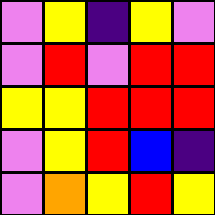[["violet", "yellow", "indigo", "yellow", "violet"], ["violet", "red", "violet", "red", "red"], ["yellow", "yellow", "red", "red", "red"], ["violet", "yellow", "red", "blue", "indigo"], ["violet", "orange", "yellow", "red", "yellow"]]